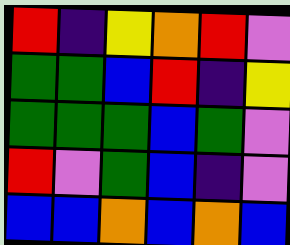[["red", "indigo", "yellow", "orange", "red", "violet"], ["green", "green", "blue", "red", "indigo", "yellow"], ["green", "green", "green", "blue", "green", "violet"], ["red", "violet", "green", "blue", "indigo", "violet"], ["blue", "blue", "orange", "blue", "orange", "blue"]]